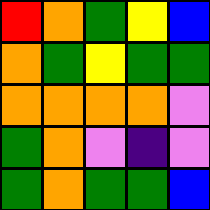[["red", "orange", "green", "yellow", "blue"], ["orange", "green", "yellow", "green", "green"], ["orange", "orange", "orange", "orange", "violet"], ["green", "orange", "violet", "indigo", "violet"], ["green", "orange", "green", "green", "blue"]]